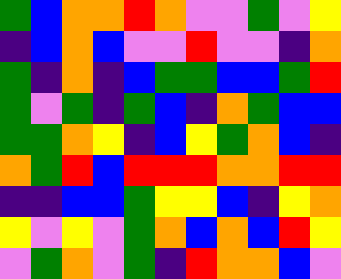[["green", "blue", "orange", "orange", "red", "orange", "violet", "violet", "green", "violet", "yellow"], ["indigo", "blue", "orange", "blue", "violet", "violet", "red", "violet", "violet", "indigo", "orange"], ["green", "indigo", "orange", "indigo", "blue", "green", "green", "blue", "blue", "green", "red"], ["green", "violet", "green", "indigo", "green", "blue", "indigo", "orange", "green", "blue", "blue"], ["green", "green", "orange", "yellow", "indigo", "blue", "yellow", "green", "orange", "blue", "indigo"], ["orange", "green", "red", "blue", "red", "red", "red", "orange", "orange", "red", "red"], ["indigo", "indigo", "blue", "blue", "green", "yellow", "yellow", "blue", "indigo", "yellow", "orange"], ["yellow", "violet", "yellow", "violet", "green", "orange", "blue", "orange", "blue", "red", "yellow"], ["violet", "green", "orange", "violet", "green", "indigo", "red", "orange", "orange", "blue", "violet"]]